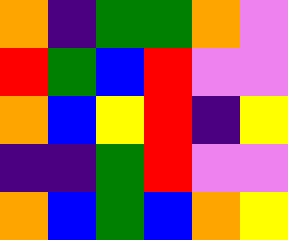[["orange", "indigo", "green", "green", "orange", "violet"], ["red", "green", "blue", "red", "violet", "violet"], ["orange", "blue", "yellow", "red", "indigo", "yellow"], ["indigo", "indigo", "green", "red", "violet", "violet"], ["orange", "blue", "green", "blue", "orange", "yellow"]]